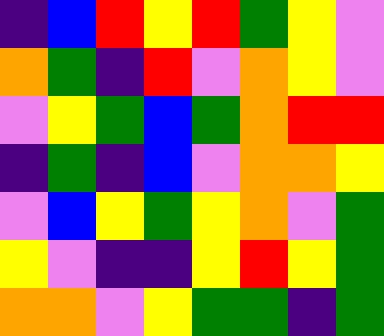[["indigo", "blue", "red", "yellow", "red", "green", "yellow", "violet"], ["orange", "green", "indigo", "red", "violet", "orange", "yellow", "violet"], ["violet", "yellow", "green", "blue", "green", "orange", "red", "red"], ["indigo", "green", "indigo", "blue", "violet", "orange", "orange", "yellow"], ["violet", "blue", "yellow", "green", "yellow", "orange", "violet", "green"], ["yellow", "violet", "indigo", "indigo", "yellow", "red", "yellow", "green"], ["orange", "orange", "violet", "yellow", "green", "green", "indigo", "green"]]